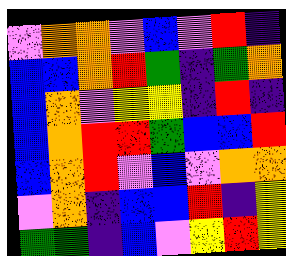[["violet", "orange", "orange", "violet", "blue", "violet", "red", "indigo"], ["blue", "blue", "orange", "red", "green", "indigo", "green", "orange"], ["blue", "orange", "violet", "yellow", "yellow", "indigo", "red", "indigo"], ["blue", "orange", "red", "red", "green", "blue", "blue", "red"], ["blue", "orange", "red", "violet", "blue", "violet", "orange", "orange"], ["violet", "orange", "indigo", "blue", "blue", "red", "indigo", "yellow"], ["green", "green", "indigo", "blue", "violet", "yellow", "red", "yellow"]]